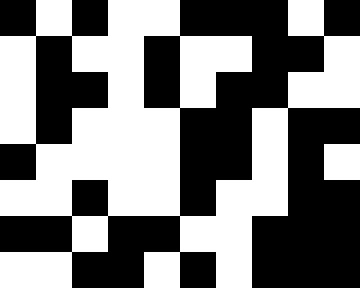[["black", "white", "black", "white", "white", "black", "black", "black", "white", "black"], ["white", "black", "white", "white", "black", "white", "white", "black", "black", "white"], ["white", "black", "black", "white", "black", "white", "black", "black", "white", "white"], ["white", "black", "white", "white", "white", "black", "black", "white", "black", "black"], ["black", "white", "white", "white", "white", "black", "black", "white", "black", "white"], ["white", "white", "black", "white", "white", "black", "white", "white", "black", "black"], ["black", "black", "white", "black", "black", "white", "white", "black", "black", "black"], ["white", "white", "black", "black", "white", "black", "white", "black", "black", "black"]]